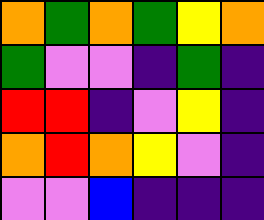[["orange", "green", "orange", "green", "yellow", "orange"], ["green", "violet", "violet", "indigo", "green", "indigo"], ["red", "red", "indigo", "violet", "yellow", "indigo"], ["orange", "red", "orange", "yellow", "violet", "indigo"], ["violet", "violet", "blue", "indigo", "indigo", "indigo"]]